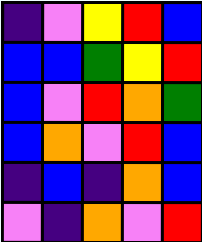[["indigo", "violet", "yellow", "red", "blue"], ["blue", "blue", "green", "yellow", "red"], ["blue", "violet", "red", "orange", "green"], ["blue", "orange", "violet", "red", "blue"], ["indigo", "blue", "indigo", "orange", "blue"], ["violet", "indigo", "orange", "violet", "red"]]